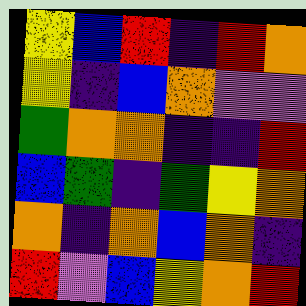[["yellow", "blue", "red", "indigo", "red", "orange"], ["yellow", "indigo", "blue", "orange", "violet", "violet"], ["green", "orange", "orange", "indigo", "indigo", "red"], ["blue", "green", "indigo", "green", "yellow", "orange"], ["orange", "indigo", "orange", "blue", "orange", "indigo"], ["red", "violet", "blue", "yellow", "orange", "red"]]